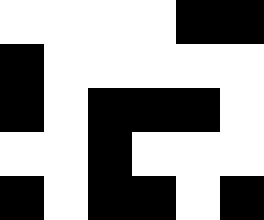[["white", "white", "white", "white", "black", "black"], ["black", "white", "white", "white", "white", "white"], ["black", "white", "black", "black", "black", "white"], ["white", "white", "black", "white", "white", "white"], ["black", "white", "black", "black", "white", "black"]]